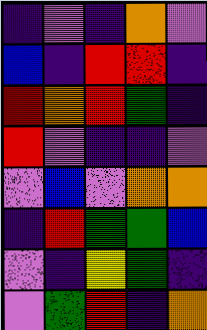[["indigo", "violet", "indigo", "orange", "violet"], ["blue", "indigo", "red", "red", "indigo"], ["red", "orange", "red", "green", "indigo"], ["red", "violet", "indigo", "indigo", "violet"], ["violet", "blue", "violet", "orange", "orange"], ["indigo", "red", "green", "green", "blue"], ["violet", "indigo", "yellow", "green", "indigo"], ["violet", "green", "red", "indigo", "orange"]]